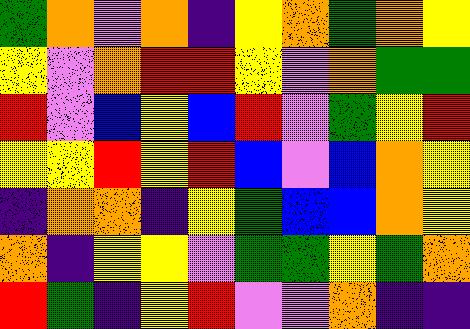[["green", "orange", "violet", "orange", "indigo", "yellow", "orange", "green", "orange", "yellow"], ["yellow", "violet", "orange", "red", "red", "yellow", "violet", "orange", "green", "green"], ["red", "violet", "blue", "yellow", "blue", "red", "violet", "green", "yellow", "red"], ["yellow", "yellow", "red", "yellow", "red", "blue", "violet", "blue", "orange", "yellow"], ["indigo", "orange", "orange", "indigo", "yellow", "green", "blue", "blue", "orange", "yellow"], ["orange", "indigo", "yellow", "yellow", "violet", "green", "green", "yellow", "green", "orange"], ["red", "green", "indigo", "yellow", "red", "violet", "violet", "orange", "indigo", "indigo"]]